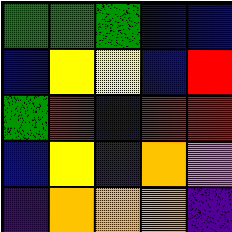[["green", "green", "green", "blue", "blue"], ["blue", "yellow", "yellow", "blue", "red"], ["green", "red", "blue", "red", "red"], ["blue", "yellow", "indigo", "orange", "violet"], ["indigo", "orange", "orange", "orange", "indigo"]]